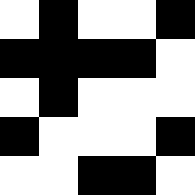[["white", "black", "white", "white", "black"], ["black", "black", "black", "black", "white"], ["white", "black", "white", "white", "white"], ["black", "white", "white", "white", "black"], ["white", "white", "black", "black", "white"]]